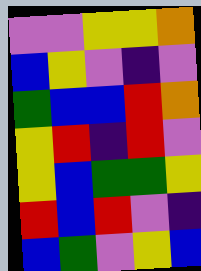[["violet", "violet", "yellow", "yellow", "orange"], ["blue", "yellow", "violet", "indigo", "violet"], ["green", "blue", "blue", "red", "orange"], ["yellow", "red", "indigo", "red", "violet"], ["yellow", "blue", "green", "green", "yellow"], ["red", "blue", "red", "violet", "indigo"], ["blue", "green", "violet", "yellow", "blue"]]